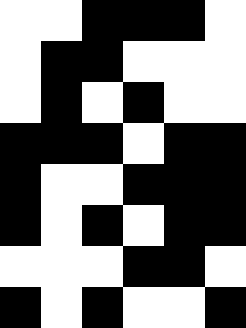[["white", "white", "black", "black", "black", "white"], ["white", "black", "black", "white", "white", "white"], ["white", "black", "white", "black", "white", "white"], ["black", "black", "black", "white", "black", "black"], ["black", "white", "white", "black", "black", "black"], ["black", "white", "black", "white", "black", "black"], ["white", "white", "white", "black", "black", "white"], ["black", "white", "black", "white", "white", "black"]]